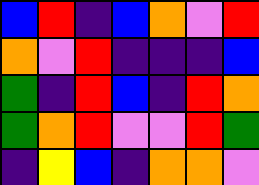[["blue", "red", "indigo", "blue", "orange", "violet", "red"], ["orange", "violet", "red", "indigo", "indigo", "indigo", "blue"], ["green", "indigo", "red", "blue", "indigo", "red", "orange"], ["green", "orange", "red", "violet", "violet", "red", "green"], ["indigo", "yellow", "blue", "indigo", "orange", "orange", "violet"]]